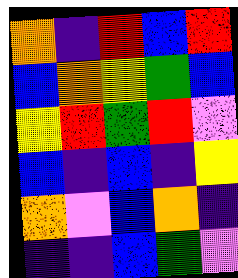[["orange", "indigo", "red", "blue", "red"], ["blue", "orange", "yellow", "green", "blue"], ["yellow", "red", "green", "red", "violet"], ["blue", "indigo", "blue", "indigo", "yellow"], ["orange", "violet", "blue", "orange", "indigo"], ["indigo", "indigo", "blue", "green", "violet"]]